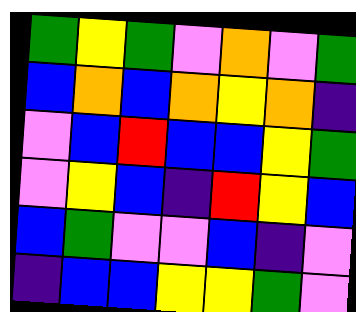[["green", "yellow", "green", "violet", "orange", "violet", "green"], ["blue", "orange", "blue", "orange", "yellow", "orange", "indigo"], ["violet", "blue", "red", "blue", "blue", "yellow", "green"], ["violet", "yellow", "blue", "indigo", "red", "yellow", "blue"], ["blue", "green", "violet", "violet", "blue", "indigo", "violet"], ["indigo", "blue", "blue", "yellow", "yellow", "green", "violet"]]